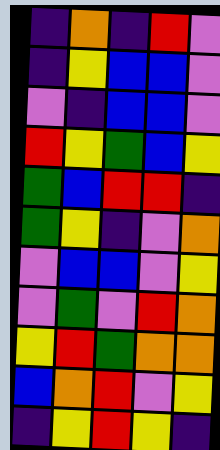[["indigo", "orange", "indigo", "red", "violet"], ["indigo", "yellow", "blue", "blue", "violet"], ["violet", "indigo", "blue", "blue", "violet"], ["red", "yellow", "green", "blue", "yellow"], ["green", "blue", "red", "red", "indigo"], ["green", "yellow", "indigo", "violet", "orange"], ["violet", "blue", "blue", "violet", "yellow"], ["violet", "green", "violet", "red", "orange"], ["yellow", "red", "green", "orange", "orange"], ["blue", "orange", "red", "violet", "yellow"], ["indigo", "yellow", "red", "yellow", "indigo"]]